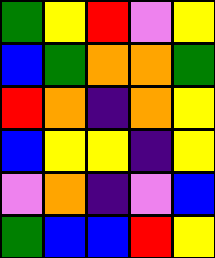[["green", "yellow", "red", "violet", "yellow"], ["blue", "green", "orange", "orange", "green"], ["red", "orange", "indigo", "orange", "yellow"], ["blue", "yellow", "yellow", "indigo", "yellow"], ["violet", "orange", "indigo", "violet", "blue"], ["green", "blue", "blue", "red", "yellow"]]